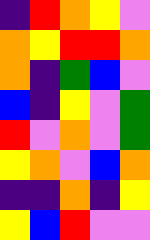[["indigo", "red", "orange", "yellow", "violet"], ["orange", "yellow", "red", "red", "orange"], ["orange", "indigo", "green", "blue", "violet"], ["blue", "indigo", "yellow", "violet", "green"], ["red", "violet", "orange", "violet", "green"], ["yellow", "orange", "violet", "blue", "orange"], ["indigo", "indigo", "orange", "indigo", "yellow"], ["yellow", "blue", "red", "violet", "violet"]]